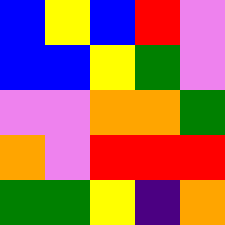[["blue", "yellow", "blue", "red", "violet"], ["blue", "blue", "yellow", "green", "violet"], ["violet", "violet", "orange", "orange", "green"], ["orange", "violet", "red", "red", "red"], ["green", "green", "yellow", "indigo", "orange"]]